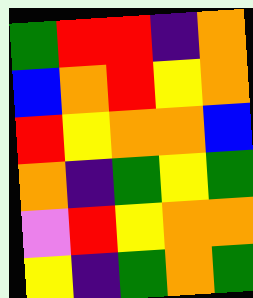[["green", "red", "red", "indigo", "orange"], ["blue", "orange", "red", "yellow", "orange"], ["red", "yellow", "orange", "orange", "blue"], ["orange", "indigo", "green", "yellow", "green"], ["violet", "red", "yellow", "orange", "orange"], ["yellow", "indigo", "green", "orange", "green"]]